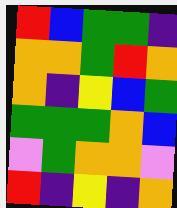[["red", "blue", "green", "green", "indigo"], ["orange", "orange", "green", "red", "orange"], ["orange", "indigo", "yellow", "blue", "green"], ["green", "green", "green", "orange", "blue"], ["violet", "green", "orange", "orange", "violet"], ["red", "indigo", "yellow", "indigo", "orange"]]